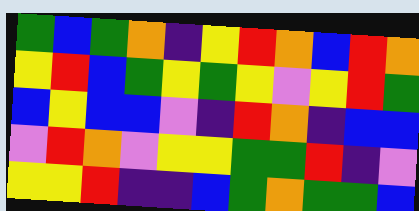[["green", "blue", "green", "orange", "indigo", "yellow", "red", "orange", "blue", "red", "orange"], ["yellow", "red", "blue", "green", "yellow", "green", "yellow", "violet", "yellow", "red", "green"], ["blue", "yellow", "blue", "blue", "violet", "indigo", "red", "orange", "indigo", "blue", "blue"], ["violet", "red", "orange", "violet", "yellow", "yellow", "green", "green", "red", "indigo", "violet"], ["yellow", "yellow", "red", "indigo", "indigo", "blue", "green", "orange", "green", "green", "blue"]]